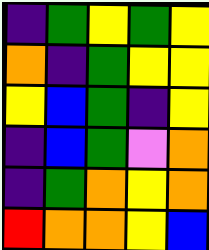[["indigo", "green", "yellow", "green", "yellow"], ["orange", "indigo", "green", "yellow", "yellow"], ["yellow", "blue", "green", "indigo", "yellow"], ["indigo", "blue", "green", "violet", "orange"], ["indigo", "green", "orange", "yellow", "orange"], ["red", "orange", "orange", "yellow", "blue"]]